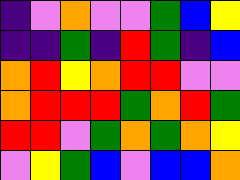[["indigo", "violet", "orange", "violet", "violet", "green", "blue", "yellow"], ["indigo", "indigo", "green", "indigo", "red", "green", "indigo", "blue"], ["orange", "red", "yellow", "orange", "red", "red", "violet", "violet"], ["orange", "red", "red", "red", "green", "orange", "red", "green"], ["red", "red", "violet", "green", "orange", "green", "orange", "yellow"], ["violet", "yellow", "green", "blue", "violet", "blue", "blue", "orange"]]